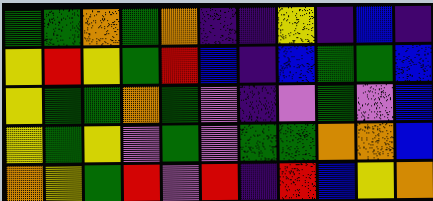[["green", "green", "orange", "green", "orange", "indigo", "indigo", "yellow", "indigo", "blue", "indigo"], ["yellow", "red", "yellow", "green", "red", "blue", "indigo", "blue", "green", "green", "blue"], ["yellow", "green", "green", "orange", "green", "violet", "indigo", "violet", "green", "violet", "blue"], ["yellow", "green", "yellow", "violet", "green", "violet", "green", "green", "orange", "orange", "blue"], ["orange", "yellow", "green", "red", "violet", "red", "indigo", "red", "blue", "yellow", "orange"]]